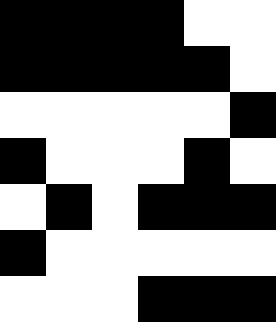[["black", "black", "black", "black", "white", "white"], ["black", "black", "black", "black", "black", "white"], ["white", "white", "white", "white", "white", "black"], ["black", "white", "white", "white", "black", "white"], ["white", "black", "white", "black", "black", "black"], ["black", "white", "white", "white", "white", "white"], ["white", "white", "white", "black", "black", "black"]]